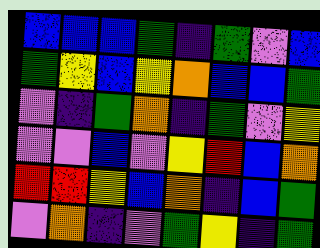[["blue", "blue", "blue", "green", "indigo", "green", "violet", "blue"], ["green", "yellow", "blue", "yellow", "orange", "blue", "blue", "green"], ["violet", "indigo", "green", "orange", "indigo", "green", "violet", "yellow"], ["violet", "violet", "blue", "violet", "yellow", "red", "blue", "orange"], ["red", "red", "yellow", "blue", "orange", "indigo", "blue", "green"], ["violet", "orange", "indigo", "violet", "green", "yellow", "indigo", "green"]]